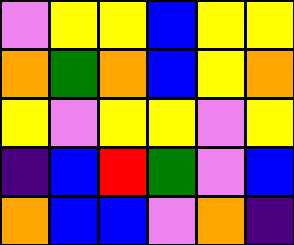[["violet", "yellow", "yellow", "blue", "yellow", "yellow"], ["orange", "green", "orange", "blue", "yellow", "orange"], ["yellow", "violet", "yellow", "yellow", "violet", "yellow"], ["indigo", "blue", "red", "green", "violet", "blue"], ["orange", "blue", "blue", "violet", "orange", "indigo"]]